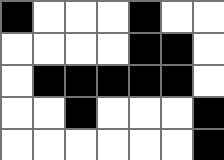[["black", "white", "white", "white", "black", "white", "white"], ["white", "white", "white", "white", "black", "black", "white"], ["white", "black", "black", "black", "black", "black", "white"], ["white", "white", "black", "white", "white", "white", "black"], ["white", "white", "white", "white", "white", "white", "black"]]